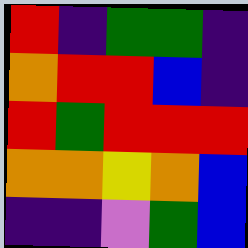[["red", "indigo", "green", "green", "indigo"], ["orange", "red", "red", "blue", "indigo"], ["red", "green", "red", "red", "red"], ["orange", "orange", "yellow", "orange", "blue"], ["indigo", "indigo", "violet", "green", "blue"]]